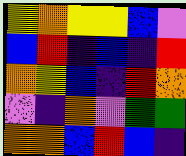[["yellow", "orange", "yellow", "yellow", "blue", "violet"], ["blue", "red", "indigo", "blue", "indigo", "red"], ["orange", "yellow", "blue", "indigo", "red", "orange"], ["violet", "indigo", "orange", "violet", "green", "green"], ["orange", "orange", "blue", "red", "blue", "indigo"]]